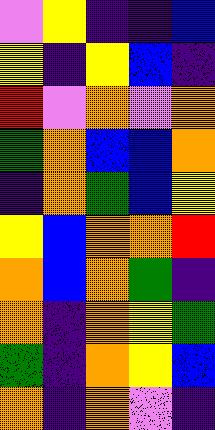[["violet", "yellow", "indigo", "indigo", "blue"], ["yellow", "indigo", "yellow", "blue", "indigo"], ["red", "violet", "orange", "violet", "orange"], ["green", "orange", "blue", "blue", "orange"], ["indigo", "orange", "green", "blue", "yellow"], ["yellow", "blue", "orange", "orange", "red"], ["orange", "blue", "orange", "green", "indigo"], ["orange", "indigo", "orange", "yellow", "green"], ["green", "indigo", "orange", "yellow", "blue"], ["orange", "indigo", "orange", "violet", "indigo"]]